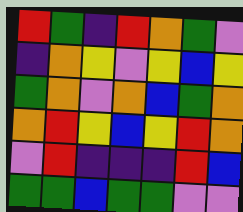[["red", "green", "indigo", "red", "orange", "green", "violet"], ["indigo", "orange", "yellow", "violet", "yellow", "blue", "yellow"], ["green", "orange", "violet", "orange", "blue", "green", "orange"], ["orange", "red", "yellow", "blue", "yellow", "red", "orange"], ["violet", "red", "indigo", "indigo", "indigo", "red", "blue"], ["green", "green", "blue", "green", "green", "violet", "violet"]]